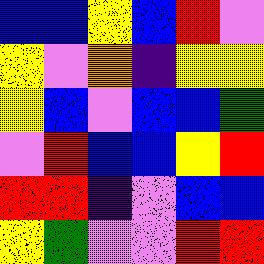[["blue", "blue", "yellow", "blue", "red", "violet"], ["yellow", "violet", "orange", "indigo", "yellow", "yellow"], ["yellow", "blue", "violet", "blue", "blue", "green"], ["violet", "red", "blue", "blue", "yellow", "red"], ["red", "red", "indigo", "violet", "blue", "blue"], ["yellow", "green", "violet", "violet", "red", "red"]]